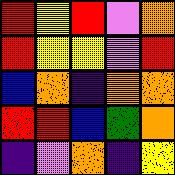[["red", "yellow", "red", "violet", "orange"], ["red", "yellow", "yellow", "violet", "red"], ["blue", "orange", "indigo", "orange", "orange"], ["red", "red", "blue", "green", "orange"], ["indigo", "violet", "orange", "indigo", "yellow"]]